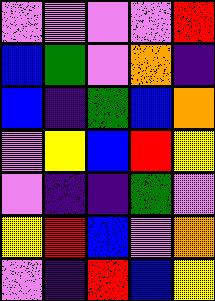[["violet", "violet", "violet", "violet", "red"], ["blue", "green", "violet", "orange", "indigo"], ["blue", "indigo", "green", "blue", "orange"], ["violet", "yellow", "blue", "red", "yellow"], ["violet", "indigo", "indigo", "green", "violet"], ["yellow", "red", "blue", "violet", "orange"], ["violet", "indigo", "red", "blue", "yellow"]]